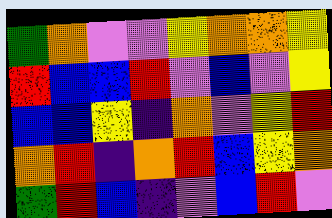[["green", "orange", "violet", "violet", "yellow", "orange", "orange", "yellow"], ["red", "blue", "blue", "red", "violet", "blue", "violet", "yellow"], ["blue", "blue", "yellow", "indigo", "orange", "violet", "yellow", "red"], ["orange", "red", "indigo", "orange", "red", "blue", "yellow", "orange"], ["green", "red", "blue", "indigo", "violet", "blue", "red", "violet"]]